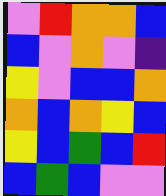[["violet", "red", "orange", "orange", "blue"], ["blue", "violet", "orange", "violet", "indigo"], ["yellow", "violet", "blue", "blue", "orange"], ["orange", "blue", "orange", "yellow", "blue"], ["yellow", "blue", "green", "blue", "red"], ["blue", "green", "blue", "violet", "violet"]]